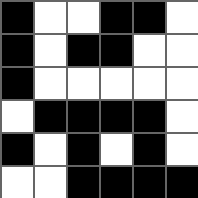[["black", "white", "white", "black", "black", "white"], ["black", "white", "black", "black", "white", "white"], ["black", "white", "white", "white", "white", "white"], ["white", "black", "black", "black", "black", "white"], ["black", "white", "black", "white", "black", "white"], ["white", "white", "black", "black", "black", "black"]]